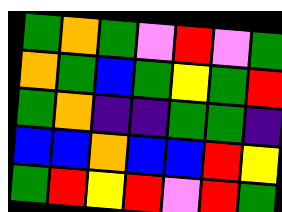[["green", "orange", "green", "violet", "red", "violet", "green"], ["orange", "green", "blue", "green", "yellow", "green", "red"], ["green", "orange", "indigo", "indigo", "green", "green", "indigo"], ["blue", "blue", "orange", "blue", "blue", "red", "yellow"], ["green", "red", "yellow", "red", "violet", "red", "green"]]